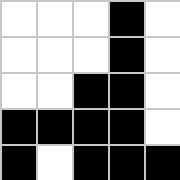[["white", "white", "white", "black", "white"], ["white", "white", "white", "black", "white"], ["white", "white", "black", "black", "white"], ["black", "black", "black", "black", "white"], ["black", "white", "black", "black", "black"]]